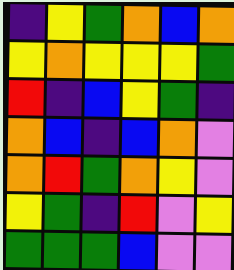[["indigo", "yellow", "green", "orange", "blue", "orange"], ["yellow", "orange", "yellow", "yellow", "yellow", "green"], ["red", "indigo", "blue", "yellow", "green", "indigo"], ["orange", "blue", "indigo", "blue", "orange", "violet"], ["orange", "red", "green", "orange", "yellow", "violet"], ["yellow", "green", "indigo", "red", "violet", "yellow"], ["green", "green", "green", "blue", "violet", "violet"]]